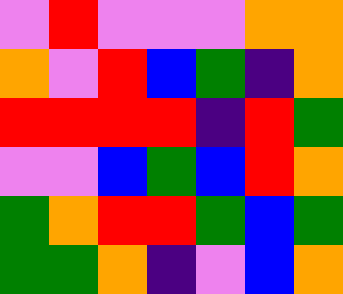[["violet", "red", "violet", "violet", "violet", "orange", "orange"], ["orange", "violet", "red", "blue", "green", "indigo", "orange"], ["red", "red", "red", "red", "indigo", "red", "green"], ["violet", "violet", "blue", "green", "blue", "red", "orange"], ["green", "orange", "red", "red", "green", "blue", "green"], ["green", "green", "orange", "indigo", "violet", "blue", "orange"]]